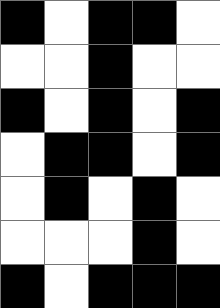[["black", "white", "black", "black", "white"], ["white", "white", "black", "white", "white"], ["black", "white", "black", "white", "black"], ["white", "black", "black", "white", "black"], ["white", "black", "white", "black", "white"], ["white", "white", "white", "black", "white"], ["black", "white", "black", "black", "black"]]